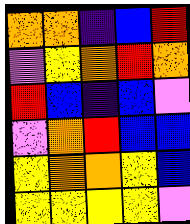[["orange", "orange", "indigo", "blue", "red"], ["violet", "yellow", "orange", "red", "orange"], ["red", "blue", "indigo", "blue", "violet"], ["violet", "orange", "red", "blue", "blue"], ["yellow", "orange", "orange", "yellow", "blue"], ["yellow", "yellow", "yellow", "yellow", "violet"]]